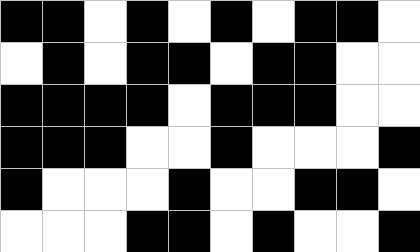[["black", "black", "white", "black", "white", "black", "white", "black", "black", "white"], ["white", "black", "white", "black", "black", "white", "black", "black", "white", "white"], ["black", "black", "black", "black", "white", "black", "black", "black", "white", "white"], ["black", "black", "black", "white", "white", "black", "white", "white", "white", "black"], ["black", "white", "white", "white", "black", "white", "white", "black", "black", "white"], ["white", "white", "white", "black", "black", "white", "black", "white", "white", "black"]]